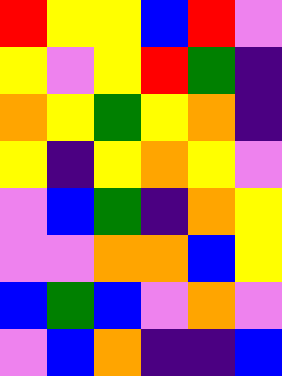[["red", "yellow", "yellow", "blue", "red", "violet"], ["yellow", "violet", "yellow", "red", "green", "indigo"], ["orange", "yellow", "green", "yellow", "orange", "indigo"], ["yellow", "indigo", "yellow", "orange", "yellow", "violet"], ["violet", "blue", "green", "indigo", "orange", "yellow"], ["violet", "violet", "orange", "orange", "blue", "yellow"], ["blue", "green", "blue", "violet", "orange", "violet"], ["violet", "blue", "orange", "indigo", "indigo", "blue"]]